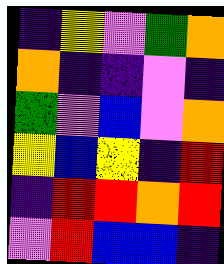[["indigo", "yellow", "violet", "green", "orange"], ["orange", "indigo", "indigo", "violet", "indigo"], ["green", "violet", "blue", "violet", "orange"], ["yellow", "blue", "yellow", "indigo", "red"], ["indigo", "red", "red", "orange", "red"], ["violet", "red", "blue", "blue", "indigo"]]